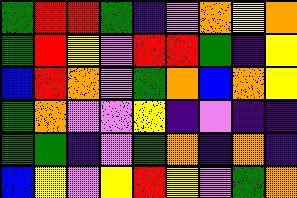[["green", "red", "red", "green", "indigo", "violet", "orange", "yellow", "orange"], ["green", "red", "yellow", "violet", "red", "red", "green", "indigo", "yellow"], ["blue", "red", "orange", "violet", "green", "orange", "blue", "orange", "yellow"], ["green", "orange", "violet", "violet", "yellow", "indigo", "violet", "indigo", "indigo"], ["green", "green", "indigo", "violet", "green", "orange", "indigo", "orange", "indigo"], ["blue", "yellow", "violet", "yellow", "red", "yellow", "violet", "green", "orange"]]